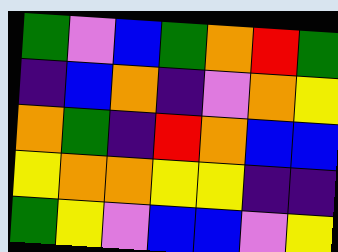[["green", "violet", "blue", "green", "orange", "red", "green"], ["indigo", "blue", "orange", "indigo", "violet", "orange", "yellow"], ["orange", "green", "indigo", "red", "orange", "blue", "blue"], ["yellow", "orange", "orange", "yellow", "yellow", "indigo", "indigo"], ["green", "yellow", "violet", "blue", "blue", "violet", "yellow"]]